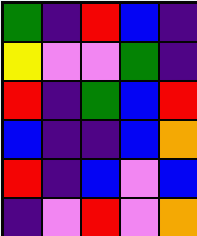[["green", "indigo", "red", "blue", "indigo"], ["yellow", "violet", "violet", "green", "indigo"], ["red", "indigo", "green", "blue", "red"], ["blue", "indigo", "indigo", "blue", "orange"], ["red", "indigo", "blue", "violet", "blue"], ["indigo", "violet", "red", "violet", "orange"]]